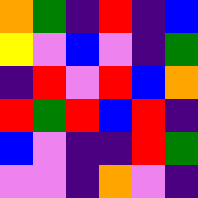[["orange", "green", "indigo", "red", "indigo", "blue"], ["yellow", "violet", "blue", "violet", "indigo", "green"], ["indigo", "red", "violet", "red", "blue", "orange"], ["red", "green", "red", "blue", "red", "indigo"], ["blue", "violet", "indigo", "indigo", "red", "green"], ["violet", "violet", "indigo", "orange", "violet", "indigo"]]